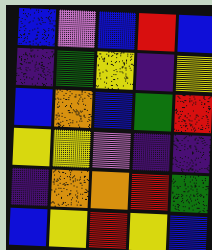[["blue", "violet", "blue", "red", "blue"], ["indigo", "green", "yellow", "indigo", "yellow"], ["blue", "orange", "blue", "green", "red"], ["yellow", "yellow", "violet", "indigo", "indigo"], ["indigo", "orange", "orange", "red", "green"], ["blue", "yellow", "red", "yellow", "blue"]]